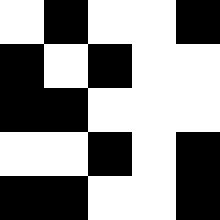[["white", "black", "white", "white", "black"], ["black", "white", "black", "white", "white"], ["black", "black", "white", "white", "white"], ["white", "white", "black", "white", "black"], ["black", "black", "white", "white", "black"]]